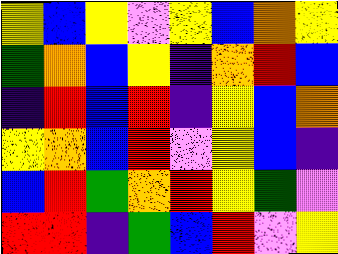[["yellow", "blue", "yellow", "violet", "yellow", "blue", "orange", "yellow"], ["green", "orange", "blue", "yellow", "indigo", "orange", "red", "blue"], ["indigo", "red", "blue", "red", "indigo", "yellow", "blue", "orange"], ["yellow", "orange", "blue", "red", "violet", "yellow", "blue", "indigo"], ["blue", "red", "green", "orange", "red", "yellow", "green", "violet"], ["red", "red", "indigo", "green", "blue", "red", "violet", "yellow"]]